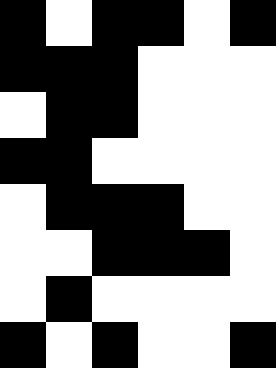[["black", "white", "black", "black", "white", "black"], ["black", "black", "black", "white", "white", "white"], ["white", "black", "black", "white", "white", "white"], ["black", "black", "white", "white", "white", "white"], ["white", "black", "black", "black", "white", "white"], ["white", "white", "black", "black", "black", "white"], ["white", "black", "white", "white", "white", "white"], ["black", "white", "black", "white", "white", "black"]]